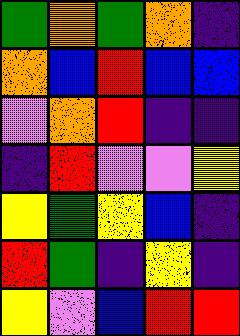[["green", "orange", "green", "orange", "indigo"], ["orange", "blue", "red", "blue", "blue"], ["violet", "orange", "red", "indigo", "indigo"], ["indigo", "red", "violet", "violet", "yellow"], ["yellow", "green", "yellow", "blue", "indigo"], ["red", "green", "indigo", "yellow", "indigo"], ["yellow", "violet", "blue", "red", "red"]]